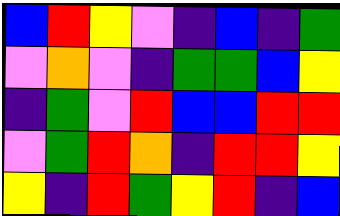[["blue", "red", "yellow", "violet", "indigo", "blue", "indigo", "green"], ["violet", "orange", "violet", "indigo", "green", "green", "blue", "yellow"], ["indigo", "green", "violet", "red", "blue", "blue", "red", "red"], ["violet", "green", "red", "orange", "indigo", "red", "red", "yellow"], ["yellow", "indigo", "red", "green", "yellow", "red", "indigo", "blue"]]